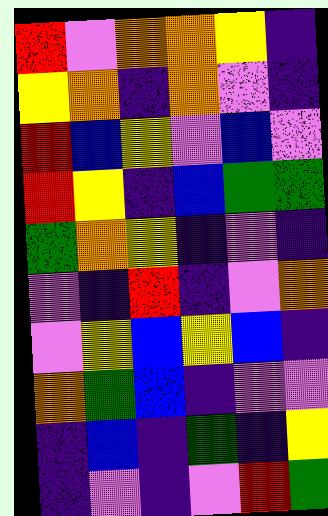[["red", "violet", "orange", "orange", "yellow", "indigo"], ["yellow", "orange", "indigo", "orange", "violet", "indigo"], ["red", "blue", "yellow", "violet", "blue", "violet"], ["red", "yellow", "indigo", "blue", "green", "green"], ["green", "orange", "yellow", "indigo", "violet", "indigo"], ["violet", "indigo", "red", "indigo", "violet", "orange"], ["violet", "yellow", "blue", "yellow", "blue", "indigo"], ["orange", "green", "blue", "indigo", "violet", "violet"], ["indigo", "blue", "indigo", "green", "indigo", "yellow"], ["indigo", "violet", "indigo", "violet", "red", "green"]]